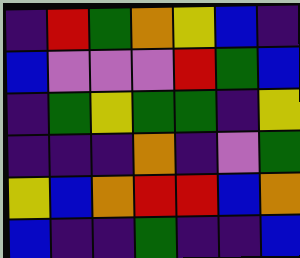[["indigo", "red", "green", "orange", "yellow", "blue", "indigo"], ["blue", "violet", "violet", "violet", "red", "green", "blue"], ["indigo", "green", "yellow", "green", "green", "indigo", "yellow"], ["indigo", "indigo", "indigo", "orange", "indigo", "violet", "green"], ["yellow", "blue", "orange", "red", "red", "blue", "orange"], ["blue", "indigo", "indigo", "green", "indigo", "indigo", "blue"]]